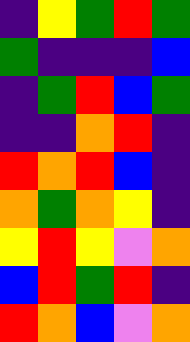[["indigo", "yellow", "green", "red", "green"], ["green", "indigo", "indigo", "indigo", "blue"], ["indigo", "green", "red", "blue", "green"], ["indigo", "indigo", "orange", "red", "indigo"], ["red", "orange", "red", "blue", "indigo"], ["orange", "green", "orange", "yellow", "indigo"], ["yellow", "red", "yellow", "violet", "orange"], ["blue", "red", "green", "red", "indigo"], ["red", "orange", "blue", "violet", "orange"]]